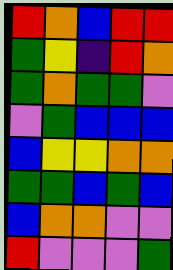[["red", "orange", "blue", "red", "red"], ["green", "yellow", "indigo", "red", "orange"], ["green", "orange", "green", "green", "violet"], ["violet", "green", "blue", "blue", "blue"], ["blue", "yellow", "yellow", "orange", "orange"], ["green", "green", "blue", "green", "blue"], ["blue", "orange", "orange", "violet", "violet"], ["red", "violet", "violet", "violet", "green"]]